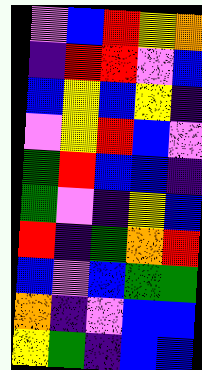[["violet", "blue", "red", "yellow", "orange"], ["indigo", "red", "red", "violet", "blue"], ["blue", "yellow", "blue", "yellow", "indigo"], ["violet", "yellow", "red", "blue", "violet"], ["green", "red", "blue", "blue", "indigo"], ["green", "violet", "indigo", "yellow", "blue"], ["red", "indigo", "green", "orange", "red"], ["blue", "violet", "blue", "green", "green"], ["orange", "indigo", "violet", "blue", "blue"], ["yellow", "green", "indigo", "blue", "blue"]]